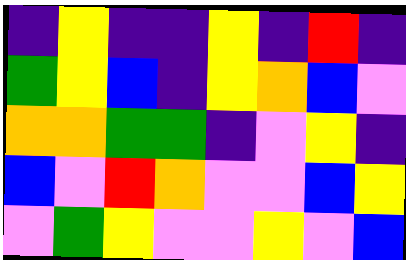[["indigo", "yellow", "indigo", "indigo", "yellow", "indigo", "red", "indigo"], ["green", "yellow", "blue", "indigo", "yellow", "orange", "blue", "violet"], ["orange", "orange", "green", "green", "indigo", "violet", "yellow", "indigo"], ["blue", "violet", "red", "orange", "violet", "violet", "blue", "yellow"], ["violet", "green", "yellow", "violet", "violet", "yellow", "violet", "blue"]]